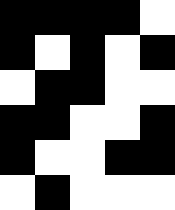[["black", "black", "black", "black", "white"], ["black", "white", "black", "white", "black"], ["white", "black", "black", "white", "white"], ["black", "black", "white", "white", "black"], ["black", "white", "white", "black", "black"], ["white", "black", "white", "white", "white"]]